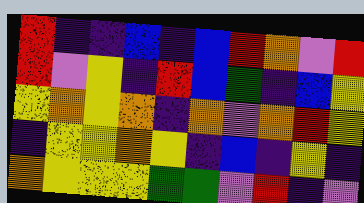[["red", "indigo", "indigo", "blue", "indigo", "blue", "red", "orange", "violet", "red"], ["red", "violet", "yellow", "indigo", "red", "blue", "green", "indigo", "blue", "yellow"], ["yellow", "orange", "yellow", "orange", "indigo", "orange", "violet", "orange", "red", "yellow"], ["indigo", "yellow", "yellow", "orange", "yellow", "indigo", "blue", "indigo", "yellow", "indigo"], ["orange", "yellow", "yellow", "yellow", "green", "green", "violet", "red", "indigo", "violet"]]